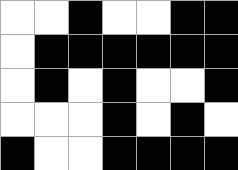[["white", "white", "black", "white", "white", "black", "black"], ["white", "black", "black", "black", "black", "black", "black"], ["white", "black", "white", "black", "white", "white", "black"], ["white", "white", "white", "black", "white", "black", "white"], ["black", "white", "white", "black", "black", "black", "black"]]